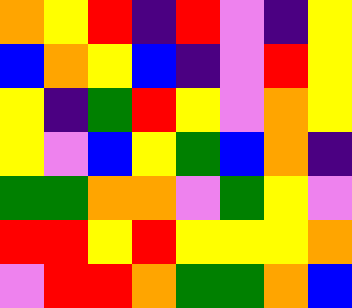[["orange", "yellow", "red", "indigo", "red", "violet", "indigo", "yellow"], ["blue", "orange", "yellow", "blue", "indigo", "violet", "red", "yellow"], ["yellow", "indigo", "green", "red", "yellow", "violet", "orange", "yellow"], ["yellow", "violet", "blue", "yellow", "green", "blue", "orange", "indigo"], ["green", "green", "orange", "orange", "violet", "green", "yellow", "violet"], ["red", "red", "yellow", "red", "yellow", "yellow", "yellow", "orange"], ["violet", "red", "red", "orange", "green", "green", "orange", "blue"]]